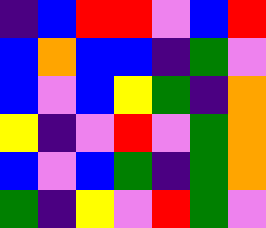[["indigo", "blue", "red", "red", "violet", "blue", "red"], ["blue", "orange", "blue", "blue", "indigo", "green", "violet"], ["blue", "violet", "blue", "yellow", "green", "indigo", "orange"], ["yellow", "indigo", "violet", "red", "violet", "green", "orange"], ["blue", "violet", "blue", "green", "indigo", "green", "orange"], ["green", "indigo", "yellow", "violet", "red", "green", "violet"]]